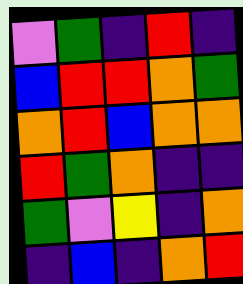[["violet", "green", "indigo", "red", "indigo"], ["blue", "red", "red", "orange", "green"], ["orange", "red", "blue", "orange", "orange"], ["red", "green", "orange", "indigo", "indigo"], ["green", "violet", "yellow", "indigo", "orange"], ["indigo", "blue", "indigo", "orange", "red"]]